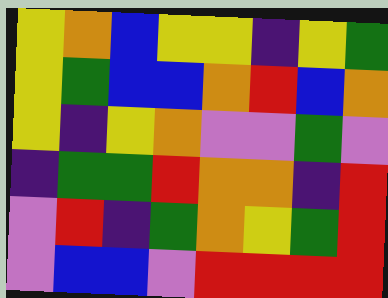[["yellow", "orange", "blue", "yellow", "yellow", "indigo", "yellow", "green"], ["yellow", "green", "blue", "blue", "orange", "red", "blue", "orange"], ["yellow", "indigo", "yellow", "orange", "violet", "violet", "green", "violet"], ["indigo", "green", "green", "red", "orange", "orange", "indigo", "red"], ["violet", "red", "indigo", "green", "orange", "yellow", "green", "red"], ["violet", "blue", "blue", "violet", "red", "red", "red", "red"]]